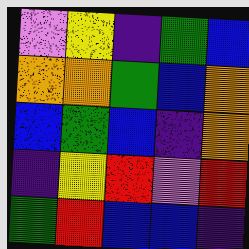[["violet", "yellow", "indigo", "green", "blue"], ["orange", "orange", "green", "blue", "orange"], ["blue", "green", "blue", "indigo", "orange"], ["indigo", "yellow", "red", "violet", "red"], ["green", "red", "blue", "blue", "indigo"]]